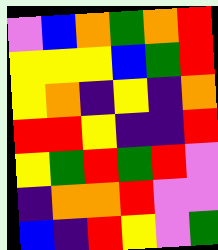[["violet", "blue", "orange", "green", "orange", "red"], ["yellow", "yellow", "yellow", "blue", "green", "red"], ["yellow", "orange", "indigo", "yellow", "indigo", "orange"], ["red", "red", "yellow", "indigo", "indigo", "red"], ["yellow", "green", "red", "green", "red", "violet"], ["indigo", "orange", "orange", "red", "violet", "violet"], ["blue", "indigo", "red", "yellow", "violet", "green"]]